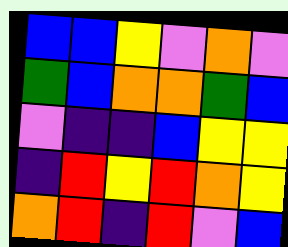[["blue", "blue", "yellow", "violet", "orange", "violet"], ["green", "blue", "orange", "orange", "green", "blue"], ["violet", "indigo", "indigo", "blue", "yellow", "yellow"], ["indigo", "red", "yellow", "red", "orange", "yellow"], ["orange", "red", "indigo", "red", "violet", "blue"]]